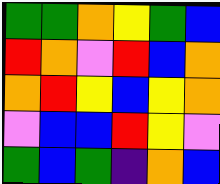[["green", "green", "orange", "yellow", "green", "blue"], ["red", "orange", "violet", "red", "blue", "orange"], ["orange", "red", "yellow", "blue", "yellow", "orange"], ["violet", "blue", "blue", "red", "yellow", "violet"], ["green", "blue", "green", "indigo", "orange", "blue"]]